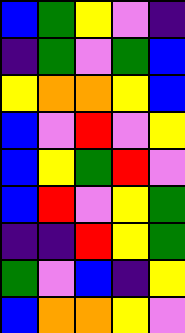[["blue", "green", "yellow", "violet", "indigo"], ["indigo", "green", "violet", "green", "blue"], ["yellow", "orange", "orange", "yellow", "blue"], ["blue", "violet", "red", "violet", "yellow"], ["blue", "yellow", "green", "red", "violet"], ["blue", "red", "violet", "yellow", "green"], ["indigo", "indigo", "red", "yellow", "green"], ["green", "violet", "blue", "indigo", "yellow"], ["blue", "orange", "orange", "yellow", "violet"]]